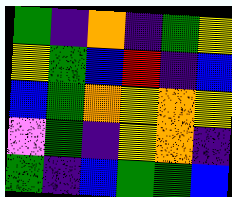[["green", "indigo", "orange", "indigo", "green", "yellow"], ["yellow", "green", "blue", "red", "indigo", "blue"], ["blue", "green", "orange", "yellow", "orange", "yellow"], ["violet", "green", "indigo", "yellow", "orange", "indigo"], ["green", "indigo", "blue", "green", "green", "blue"]]